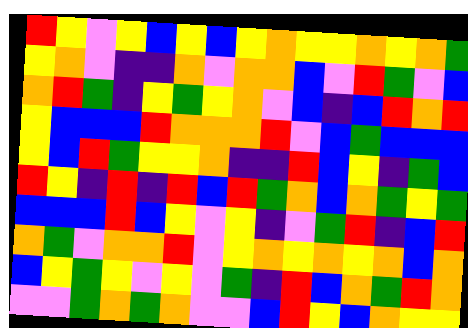[["red", "yellow", "violet", "yellow", "blue", "yellow", "blue", "yellow", "orange", "yellow", "yellow", "orange", "yellow", "orange", "green"], ["yellow", "orange", "violet", "indigo", "indigo", "orange", "violet", "orange", "orange", "blue", "violet", "red", "green", "violet", "blue"], ["orange", "red", "green", "indigo", "yellow", "green", "yellow", "orange", "violet", "blue", "indigo", "blue", "red", "orange", "red"], ["yellow", "blue", "blue", "blue", "red", "orange", "orange", "orange", "red", "violet", "blue", "green", "blue", "blue", "blue"], ["yellow", "blue", "red", "green", "yellow", "yellow", "orange", "indigo", "indigo", "red", "blue", "yellow", "indigo", "green", "blue"], ["red", "yellow", "indigo", "red", "indigo", "red", "blue", "red", "green", "orange", "blue", "orange", "green", "yellow", "green"], ["blue", "blue", "blue", "red", "blue", "yellow", "violet", "yellow", "indigo", "violet", "green", "red", "indigo", "blue", "red"], ["orange", "green", "violet", "orange", "orange", "red", "violet", "yellow", "orange", "yellow", "orange", "yellow", "orange", "blue", "orange"], ["blue", "yellow", "green", "yellow", "violet", "yellow", "violet", "green", "indigo", "red", "blue", "orange", "green", "red", "orange"], ["violet", "violet", "green", "orange", "green", "orange", "violet", "violet", "blue", "red", "yellow", "blue", "orange", "yellow", "yellow"]]